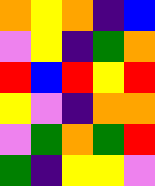[["orange", "yellow", "orange", "indigo", "blue"], ["violet", "yellow", "indigo", "green", "orange"], ["red", "blue", "red", "yellow", "red"], ["yellow", "violet", "indigo", "orange", "orange"], ["violet", "green", "orange", "green", "red"], ["green", "indigo", "yellow", "yellow", "violet"]]